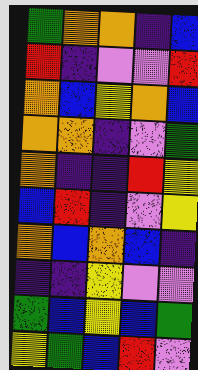[["green", "orange", "orange", "indigo", "blue"], ["red", "indigo", "violet", "violet", "red"], ["orange", "blue", "yellow", "orange", "blue"], ["orange", "orange", "indigo", "violet", "green"], ["orange", "indigo", "indigo", "red", "yellow"], ["blue", "red", "indigo", "violet", "yellow"], ["orange", "blue", "orange", "blue", "indigo"], ["indigo", "indigo", "yellow", "violet", "violet"], ["green", "blue", "yellow", "blue", "green"], ["yellow", "green", "blue", "red", "violet"]]